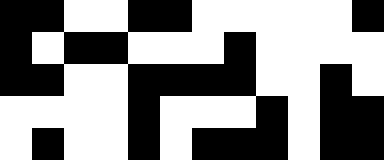[["black", "black", "white", "white", "black", "black", "white", "white", "white", "white", "white", "black"], ["black", "white", "black", "black", "white", "white", "white", "black", "white", "white", "white", "white"], ["black", "black", "white", "white", "black", "black", "black", "black", "white", "white", "black", "white"], ["white", "white", "white", "white", "black", "white", "white", "white", "black", "white", "black", "black"], ["white", "black", "white", "white", "black", "white", "black", "black", "black", "white", "black", "black"]]